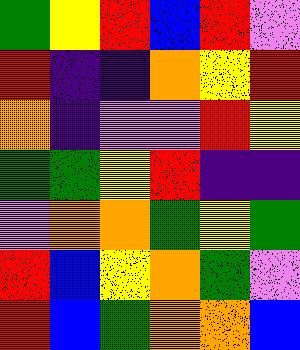[["green", "yellow", "red", "blue", "red", "violet"], ["red", "indigo", "indigo", "orange", "yellow", "red"], ["orange", "indigo", "violet", "violet", "red", "yellow"], ["green", "green", "yellow", "red", "indigo", "indigo"], ["violet", "orange", "orange", "green", "yellow", "green"], ["red", "blue", "yellow", "orange", "green", "violet"], ["red", "blue", "green", "orange", "orange", "blue"]]